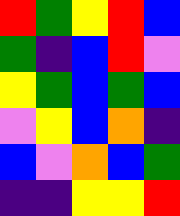[["red", "green", "yellow", "red", "blue"], ["green", "indigo", "blue", "red", "violet"], ["yellow", "green", "blue", "green", "blue"], ["violet", "yellow", "blue", "orange", "indigo"], ["blue", "violet", "orange", "blue", "green"], ["indigo", "indigo", "yellow", "yellow", "red"]]